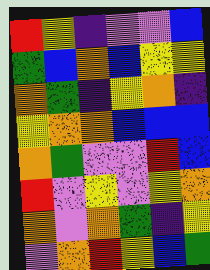[["red", "yellow", "indigo", "violet", "violet", "blue"], ["green", "blue", "orange", "blue", "yellow", "yellow"], ["orange", "green", "indigo", "yellow", "orange", "indigo"], ["yellow", "orange", "orange", "blue", "blue", "blue"], ["orange", "green", "violet", "violet", "red", "blue"], ["red", "violet", "yellow", "violet", "yellow", "orange"], ["orange", "violet", "orange", "green", "indigo", "yellow"], ["violet", "orange", "red", "yellow", "blue", "green"]]